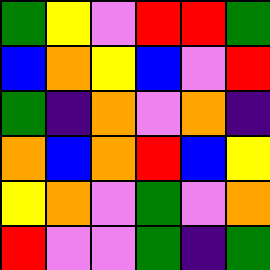[["green", "yellow", "violet", "red", "red", "green"], ["blue", "orange", "yellow", "blue", "violet", "red"], ["green", "indigo", "orange", "violet", "orange", "indigo"], ["orange", "blue", "orange", "red", "blue", "yellow"], ["yellow", "orange", "violet", "green", "violet", "orange"], ["red", "violet", "violet", "green", "indigo", "green"]]